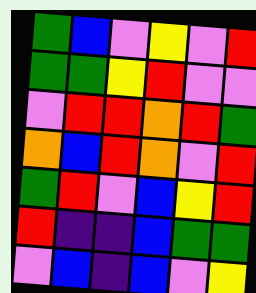[["green", "blue", "violet", "yellow", "violet", "red"], ["green", "green", "yellow", "red", "violet", "violet"], ["violet", "red", "red", "orange", "red", "green"], ["orange", "blue", "red", "orange", "violet", "red"], ["green", "red", "violet", "blue", "yellow", "red"], ["red", "indigo", "indigo", "blue", "green", "green"], ["violet", "blue", "indigo", "blue", "violet", "yellow"]]